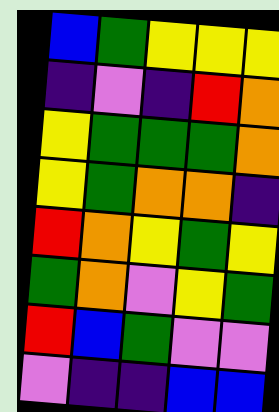[["blue", "green", "yellow", "yellow", "yellow"], ["indigo", "violet", "indigo", "red", "orange"], ["yellow", "green", "green", "green", "orange"], ["yellow", "green", "orange", "orange", "indigo"], ["red", "orange", "yellow", "green", "yellow"], ["green", "orange", "violet", "yellow", "green"], ["red", "blue", "green", "violet", "violet"], ["violet", "indigo", "indigo", "blue", "blue"]]